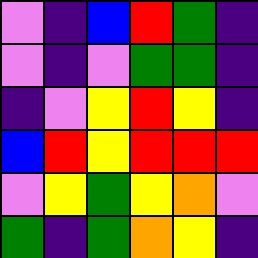[["violet", "indigo", "blue", "red", "green", "indigo"], ["violet", "indigo", "violet", "green", "green", "indigo"], ["indigo", "violet", "yellow", "red", "yellow", "indigo"], ["blue", "red", "yellow", "red", "red", "red"], ["violet", "yellow", "green", "yellow", "orange", "violet"], ["green", "indigo", "green", "orange", "yellow", "indigo"]]